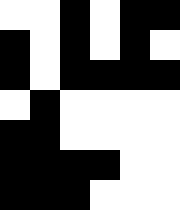[["white", "white", "black", "white", "black", "black"], ["black", "white", "black", "white", "black", "white"], ["black", "white", "black", "black", "black", "black"], ["white", "black", "white", "white", "white", "white"], ["black", "black", "white", "white", "white", "white"], ["black", "black", "black", "black", "white", "white"], ["black", "black", "black", "white", "white", "white"]]